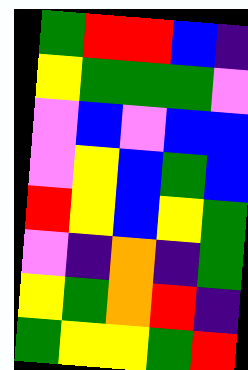[["green", "red", "red", "blue", "indigo"], ["yellow", "green", "green", "green", "violet"], ["violet", "blue", "violet", "blue", "blue"], ["violet", "yellow", "blue", "green", "blue"], ["red", "yellow", "blue", "yellow", "green"], ["violet", "indigo", "orange", "indigo", "green"], ["yellow", "green", "orange", "red", "indigo"], ["green", "yellow", "yellow", "green", "red"]]